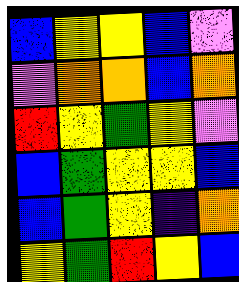[["blue", "yellow", "yellow", "blue", "violet"], ["violet", "orange", "orange", "blue", "orange"], ["red", "yellow", "green", "yellow", "violet"], ["blue", "green", "yellow", "yellow", "blue"], ["blue", "green", "yellow", "indigo", "orange"], ["yellow", "green", "red", "yellow", "blue"]]